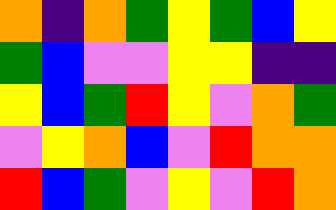[["orange", "indigo", "orange", "green", "yellow", "green", "blue", "yellow"], ["green", "blue", "violet", "violet", "yellow", "yellow", "indigo", "indigo"], ["yellow", "blue", "green", "red", "yellow", "violet", "orange", "green"], ["violet", "yellow", "orange", "blue", "violet", "red", "orange", "orange"], ["red", "blue", "green", "violet", "yellow", "violet", "red", "orange"]]